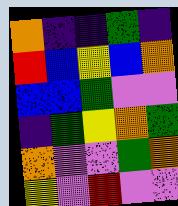[["orange", "indigo", "indigo", "green", "indigo"], ["red", "blue", "yellow", "blue", "orange"], ["blue", "blue", "green", "violet", "violet"], ["indigo", "green", "yellow", "orange", "green"], ["orange", "violet", "violet", "green", "orange"], ["yellow", "violet", "red", "violet", "violet"]]